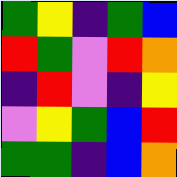[["green", "yellow", "indigo", "green", "blue"], ["red", "green", "violet", "red", "orange"], ["indigo", "red", "violet", "indigo", "yellow"], ["violet", "yellow", "green", "blue", "red"], ["green", "green", "indigo", "blue", "orange"]]